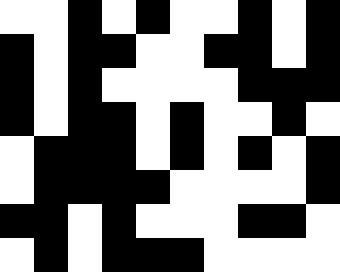[["white", "white", "black", "white", "black", "white", "white", "black", "white", "black"], ["black", "white", "black", "black", "white", "white", "black", "black", "white", "black"], ["black", "white", "black", "white", "white", "white", "white", "black", "black", "black"], ["black", "white", "black", "black", "white", "black", "white", "white", "black", "white"], ["white", "black", "black", "black", "white", "black", "white", "black", "white", "black"], ["white", "black", "black", "black", "black", "white", "white", "white", "white", "black"], ["black", "black", "white", "black", "white", "white", "white", "black", "black", "white"], ["white", "black", "white", "black", "black", "black", "white", "white", "white", "white"]]